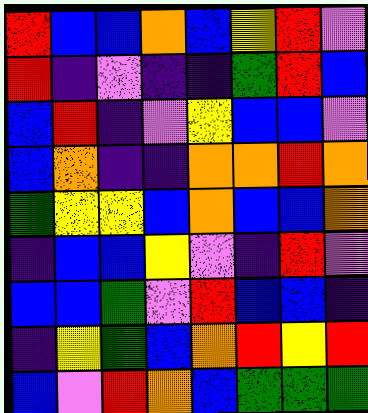[["red", "blue", "blue", "orange", "blue", "yellow", "red", "violet"], ["red", "indigo", "violet", "indigo", "indigo", "green", "red", "blue"], ["blue", "red", "indigo", "violet", "yellow", "blue", "blue", "violet"], ["blue", "orange", "indigo", "indigo", "orange", "orange", "red", "orange"], ["green", "yellow", "yellow", "blue", "orange", "blue", "blue", "orange"], ["indigo", "blue", "blue", "yellow", "violet", "indigo", "red", "violet"], ["blue", "blue", "green", "violet", "red", "blue", "blue", "indigo"], ["indigo", "yellow", "green", "blue", "orange", "red", "yellow", "red"], ["blue", "violet", "red", "orange", "blue", "green", "green", "green"]]